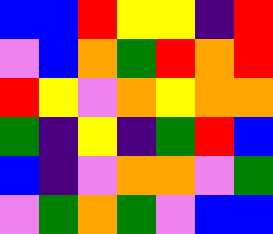[["blue", "blue", "red", "yellow", "yellow", "indigo", "red"], ["violet", "blue", "orange", "green", "red", "orange", "red"], ["red", "yellow", "violet", "orange", "yellow", "orange", "orange"], ["green", "indigo", "yellow", "indigo", "green", "red", "blue"], ["blue", "indigo", "violet", "orange", "orange", "violet", "green"], ["violet", "green", "orange", "green", "violet", "blue", "blue"]]